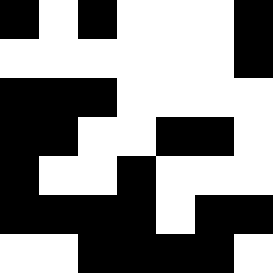[["black", "white", "black", "white", "white", "white", "black"], ["white", "white", "white", "white", "white", "white", "black"], ["black", "black", "black", "white", "white", "white", "white"], ["black", "black", "white", "white", "black", "black", "white"], ["black", "white", "white", "black", "white", "white", "white"], ["black", "black", "black", "black", "white", "black", "black"], ["white", "white", "black", "black", "black", "black", "white"]]